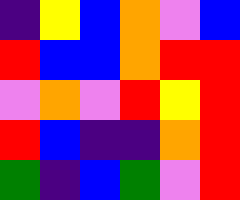[["indigo", "yellow", "blue", "orange", "violet", "blue"], ["red", "blue", "blue", "orange", "red", "red"], ["violet", "orange", "violet", "red", "yellow", "red"], ["red", "blue", "indigo", "indigo", "orange", "red"], ["green", "indigo", "blue", "green", "violet", "red"]]